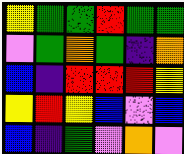[["yellow", "green", "green", "red", "green", "green"], ["violet", "green", "orange", "green", "indigo", "orange"], ["blue", "indigo", "red", "red", "red", "yellow"], ["yellow", "red", "yellow", "blue", "violet", "blue"], ["blue", "indigo", "green", "violet", "orange", "violet"]]